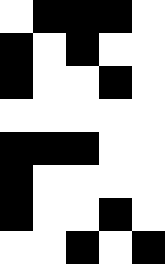[["white", "black", "black", "black", "white"], ["black", "white", "black", "white", "white"], ["black", "white", "white", "black", "white"], ["white", "white", "white", "white", "white"], ["black", "black", "black", "white", "white"], ["black", "white", "white", "white", "white"], ["black", "white", "white", "black", "white"], ["white", "white", "black", "white", "black"]]